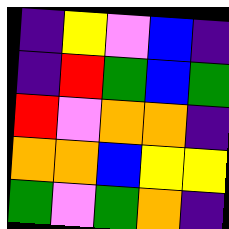[["indigo", "yellow", "violet", "blue", "indigo"], ["indigo", "red", "green", "blue", "green"], ["red", "violet", "orange", "orange", "indigo"], ["orange", "orange", "blue", "yellow", "yellow"], ["green", "violet", "green", "orange", "indigo"]]